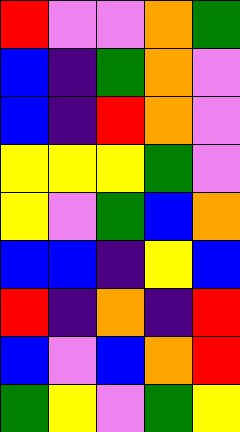[["red", "violet", "violet", "orange", "green"], ["blue", "indigo", "green", "orange", "violet"], ["blue", "indigo", "red", "orange", "violet"], ["yellow", "yellow", "yellow", "green", "violet"], ["yellow", "violet", "green", "blue", "orange"], ["blue", "blue", "indigo", "yellow", "blue"], ["red", "indigo", "orange", "indigo", "red"], ["blue", "violet", "blue", "orange", "red"], ["green", "yellow", "violet", "green", "yellow"]]